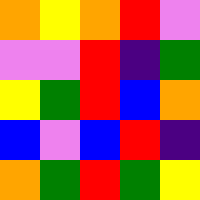[["orange", "yellow", "orange", "red", "violet"], ["violet", "violet", "red", "indigo", "green"], ["yellow", "green", "red", "blue", "orange"], ["blue", "violet", "blue", "red", "indigo"], ["orange", "green", "red", "green", "yellow"]]